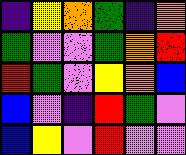[["indigo", "yellow", "orange", "green", "indigo", "orange"], ["green", "violet", "violet", "green", "orange", "red"], ["red", "green", "violet", "yellow", "orange", "blue"], ["blue", "violet", "indigo", "red", "green", "violet"], ["blue", "yellow", "violet", "red", "violet", "violet"]]